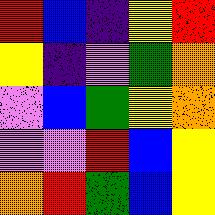[["red", "blue", "indigo", "yellow", "red"], ["yellow", "indigo", "violet", "green", "orange"], ["violet", "blue", "green", "yellow", "orange"], ["violet", "violet", "red", "blue", "yellow"], ["orange", "red", "green", "blue", "yellow"]]